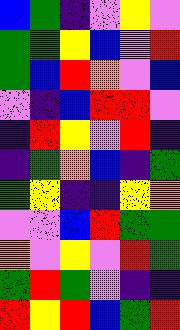[["blue", "green", "indigo", "violet", "yellow", "violet"], ["green", "green", "yellow", "blue", "violet", "red"], ["green", "blue", "red", "orange", "violet", "blue"], ["violet", "indigo", "blue", "red", "red", "violet"], ["indigo", "red", "yellow", "violet", "red", "indigo"], ["indigo", "green", "orange", "blue", "indigo", "green"], ["green", "yellow", "indigo", "indigo", "yellow", "orange"], ["violet", "violet", "blue", "red", "green", "green"], ["orange", "violet", "yellow", "violet", "red", "green"], ["green", "red", "green", "violet", "indigo", "indigo"], ["red", "yellow", "red", "blue", "green", "red"]]